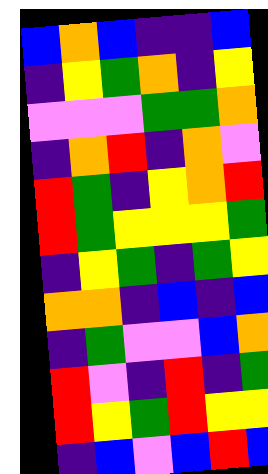[["blue", "orange", "blue", "indigo", "indigo", "blue"], ["indigo", "yellow", "green", "orange", "indigo", "yellow"], ["violet", "violet", "violet", "green", "green", "orange"], ["indigo", "orange", "red", "indigo", "orange", "violet"], ["red", "green", "indigo", "yellow", "orange", "red"], ["red", "green", "yellow", "yellow", "yellow", "green"], ["indigo", "yellow", "green", "indigo", "green", "yellow"], ["orange", "orange", "indigo", "blue", "indigo", "blue"], ["indigo", "green", "violet", "violet", "blue", "orange"], ["red", "violet", "indigo", "red", "indigo", "green"], ["red", "yellow", "green", "red", "yellow", "yellow"], ["indigo", "blue", "violet", "blue", "red", "blue"]]